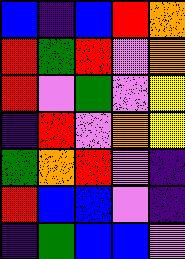[["blue", "indigo", "blue", "red", "orange"], ["red", "green", "red", "violet", "orange"], ["red", "violet", "green", "violet", "yellow"], ["indigo", "red", "violet", "orange", "yellow"], ["green", "orange", "red", "violet", "indigo"], ["red", "blue", "blue", "violet", "indigo"], ["indigo", "green", "blue", "blue", "violet"]]